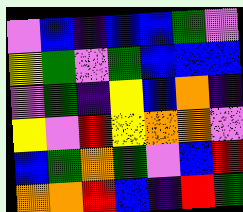[["violet", "blue", "indigo", "blue", "blue", "green", "violet"], ["yellow", "green", "violet", "green", "blue", "blue", "blue"], ["violet", "green", "indigo", "yellow", "blue", "orange", "indigo"], ["yellow", "violet", "red", "yellow", "orange", "orange", "violet"], ["blue", "green", "orange", "green", "violet", "blue", "red"], ["orange", "orange", "red", "blue", "indigo", "red", "green"]]